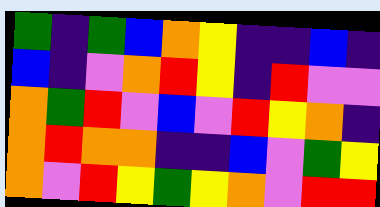[["green", "indigo", "green", "blue", "orange", "yellow", "indigo", "indigo", "blue", "indigo"], ["blue", "indigo", "violet", "orange", "red", "yellow", "indigo", "red", "violet", "violet"], ["orange", "green", "red", "violet", "blue", "violet", "red", "yellow", "orange", "indigo"], ["orange", "red", "orange", "orange", "indigo", "indigo", "blue", "violet", "green", "yellow"], ["orange", "violet", "red", "yellow", "green", "yellow", "orange", "violet", "red", "red"]]